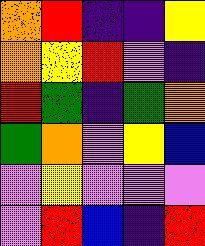[["orange", "red", "indigo", "indigo", "yellow"], ["orange", "yellow", "red", "violet", "indigo"], ["red", "green", "indigo", "green", "orange"], ["green", "orange", "violet", "yellow", "blue"], ["violet", "yellow", "violet", "violet", "violet"], ["violet", "red", "blue", "indigo", "red"]]